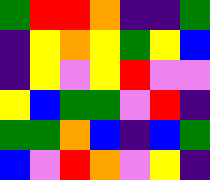[["green", "red", "red", "orange", "indigo", "indigo", "green"], ["indigo", "yellow", "orange", "yellow", "green", "yellow", "blue"], ["indigo", "yellow", "violet", "yellow", "red", "violet", "violet"], ["yellow", "blue", "green", "green", "violet", "red", "indigo"], ["green", "green", "orange", "blue", "indigo", "blue", "green"], ["blue", "violet", "red", "orange", "violet", "yellow", "indigo"]]